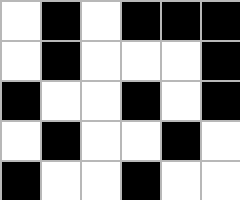[["white", "black", "white", "black", "black", "black"], ["white", "black", "white", "white", "white", "black"], ["black", "white", "white", "black", "white", "black"], ["white", "black", "white", "white", "black", "white"], ["black", "white", "white", "black", "white", "white"]]